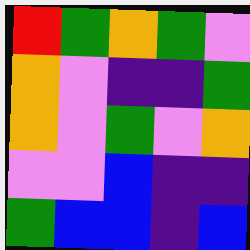[["red", "green", "orange", "green", "violet"], ["orange", "violet", "indigo", "indigo", "green"], ["orange", "violet", "green", "violet", "orange"], ["violet", "violet", "blue", "indigo", "indigo"], ["green", "blue", "blue", "indigo", "blue"]]